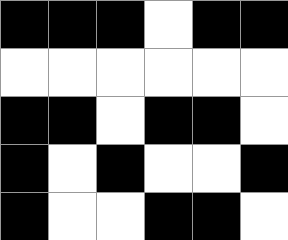[["black", "black", "black", "white", "black", "black"], ["white", "white", "white", "white", "white", "white"], ["black", "black", "white", "black", "black", "white"], ["black", "white", "black", "white", "white", "black"], ["black", "white", "white", "black", "black", "white"]]